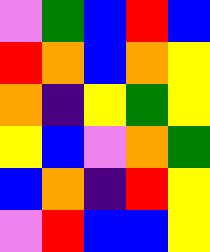[["violet", "green", "blue", "red", "blue"], ["red", "orange", "blue", "orange", "yellow"], ["orange", "indigo", "yellow", "green", "yellow"], ["yellow", "blue", "violet", "orange", "green"], ["blue", "orange", "indigo", "red", "yellow"], ["violet", "red", "blue", "blue", "yellow"]]